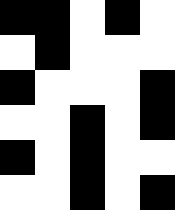[["black", "black", "white", "black", "white"], ["white", "black", "white", "white", "white"], ["black", "white", "white", "white", "black"], ["white", "white", "black", "white", "black"], ["black", "white", "black", "white", "white"], ["white", "white", "black", "white", "black"]]